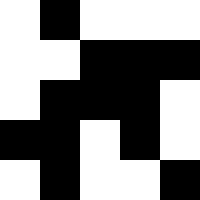[["white", "black", "white", "white", "white"], ["white", "white", "black", "black", "black"], ["white", "black", "black", "black", "white"], ["black", "black", "white", "black", "white"], ["white", "black", "white", "white", "black"]]